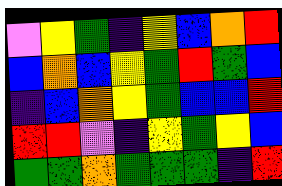[["violet", "yellow", "green", "indigo", "yellow", "blue", "orange", "red"], ["blue", "orange", "blue", "yellow", "green", "red", "green", "blue"], ["indigo", "blue", "orange", "yellow", "green", "blue", "blue", "red"], ["red", "red", "violet", "indigo", "yellow", "green", "yellow", "blue"], ["green", "green", "orange", "green", "green", "green", "indigo", "red"]]